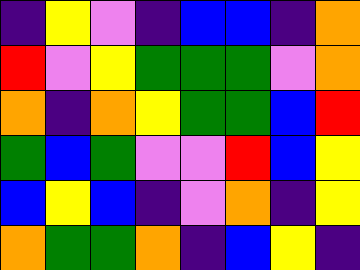[["indigo", "yellow", "violet", "indigo", "blue", "blue", "indigo", "orange"], ["red", "violet", "yellow", "green", "green", "green", "violet", "orange"], ["orange", "indigo", "orange", "yellow", "green", "green", "blue", "red"], ["green", "blue", "green", "violet", "violet", "red", "blue", "yellow"], ["blue", "yellow", "blue", "indigo", "violet", "orange", "indigo", "yellow"], ["orange", "green", "green", "orange", "indigo", "blue", "yellow", "indigo"]]